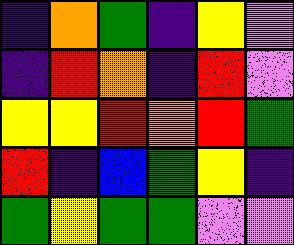[["indigo", "orange", "green", "indigo", "yellow", "violet"], ["indigo", "red", "orange", "indigo", "red", "violet"], ["yellow", "yellow", "red", "orange", "red", "green"], ["red", "indigo", "blue", "green", "yellow", "indigo"], ["green", "yellow", "green", "green", "violet", "violet"]]